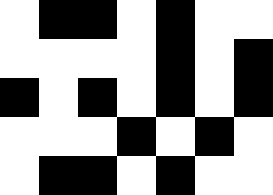[["white", "black", "black", "white", "black", "white", "white"], ["white", "white", "white", "white", "black", "white", "black"], ["black", "white", "black", "white", "black", "white", "black"], ["white", "white", "white", "black", "white", "black", "white"], ["white", "black", "black", "white", "black", "white", "white"]]